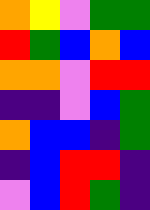[["orange", "yellow", "violet", "green", "green"], ["red", "green", "blue", "orange", "blue"], ["orange", "orange", "violet", "red", "red"], ["indigo", "indigo", "violet", "blue", "green"], ["orange", "blue", "blue", "indigo", "green"], ["indigo", "blue", "red", "red", "indigo"], ["violet", "blue", "red", "green", "indigo"]]